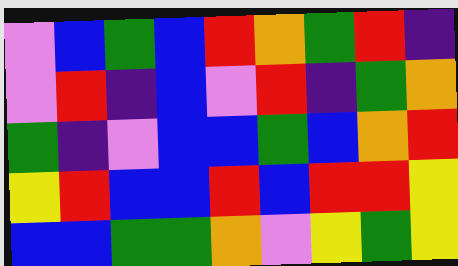[["violet", "blue", "green", "blue", "red", "orange", "green", "red", "indigo"], ["violet", "red", "indigo", "blue", "violet", "red", "indigo", "green", "orange"], ["green", "indigo", "violet", "blue", "blue", "green", "blue", "orange", "red"], ["yellow", "red", "blue", "blue", "red", "blue", "red", "red", "yellow"], ["blue", "blue", "green", "green", "orange", "violet", "yellow", "green", "yellow"]]